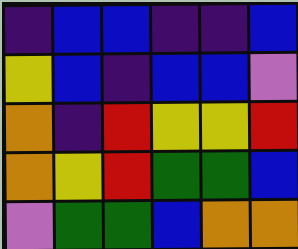[["indigo", "blue", "blue", "indigo", "indigo", "blue"], ["yellow", "blue", "indigo", "blue", "blue", "violet"], ["orange", "indigo", "red", "yellow", "yellow", "red"], ["orange", "yellow", "red", "green", "green", "blue"], ["violet", "green", "green", "blue", "orange", "orange"]]